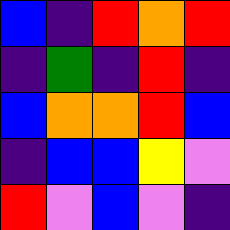[["blue", "indigo", "red", "orange", "red"], ["indigo", "green", "indigo", "red", "indigo"], ["blue", "orange", "orange", "red", "blue"], ["indigo", "blue", "blue", "yellow", "violet"], ["red", "violet", "blue", "violet", "indigo"]]